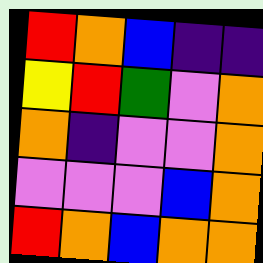[["red", "orange", "blue", "indigo", "indigo"], ["yellow", "red", "green", "violet", "orange"], ["orange", "indigo", "violet", "violet", "orange"], ["violet", "violet", "violet", "blue", "orange"], ["red", "orange", "blue", "orange", "orange"]]